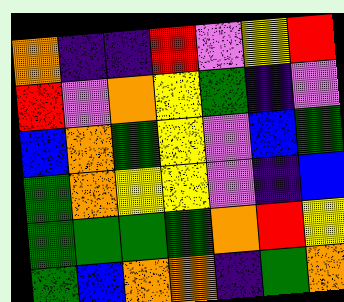[["orange", "indigo", "indigo", "red", "violet", "yellow", "red"], ["red", "violet", "orange", "yellow", "green", "indigo", "violet"], ["blue", "orange", "green", "yellow", "violet", "blue", "green"], ["green", "orange", "yellow", "yellow", "violet", "indigo", "blue"], ["green", "green", "green", "green", "orange", "red", "yellow"], ["green", "blue", "orange", "orange", "indigo", "green", "orange"]]